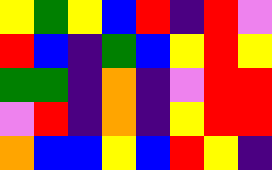[["yellow", "green", "yellow", "blue", "red", "indigo", "red", "violet"], ["red", "blue", "indigo", "green", "blue", "yellow", "red", "yellow"], ["green", "green", "indigo", "orange", "indigo", "violet", "red", "red"], ["violet", "red", "indigo", "orange", "indigo", "yellow", "red", "red"], ["orange", "blue", "blue", "yellow", "blue", "red", "yellow", "indigo"]]